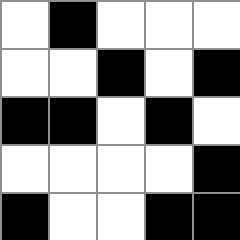[["white", "black", "white", "white", "white"], ["white", "white", "black", "white", "black"], ["black", "black", "white", "black", "white"], ["white", "white", "white", "white", "black"], ["black", "white", "white", "black", "black"]]